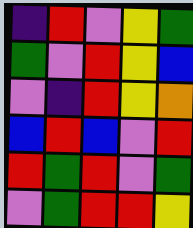[["indigo", "red", "violet", "yellow", "green"], ["green", "violet", "red", "yellow", "blue"], ["violet", "indigo", "red", "yellow", "orange"], ["blue", "red", "blue", "violet", "red"], ["red", "green", "red", "violet", "green"], ["violet", "green", "red", "red", "yellow"]]